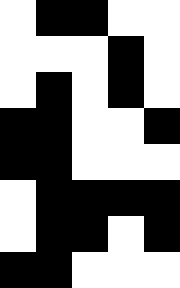[["white", "black", "black", "white", "white"], ["white", "white", "white", "black", "white"], ["white", "black", "white", "black", "white"], ["black", "black", "white", "white", "black"], ["black", "black", "white", "white", "white"], ["white", "black", "black", "black", "black"], ["white", "black", "black", "white", "black"], ["black", "black", "white", "white", "white"]]